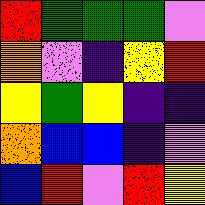[["red", "green", "green", "green", "violet"], ["orange", "violet", "indigo", "yellow", "red"], ["yellow", "green", "yellow", "indigo", "indigo"], ["orange", "blue", "blue", "indigo", "violet"], ["blue", "red", "violet", "red", "yellow"]]